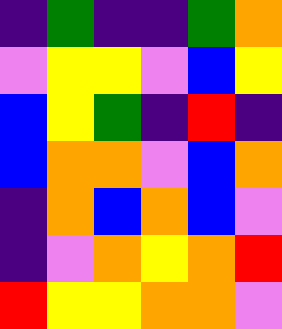[["indigo", "green", "indigo", "indigo", "green", "orange"], ["violet", "yellow", "yellow", "violet", "blue", "yellow"], ["blue", "yellow", "green", "indigo", "red", "indigo"], ["blue", "orange", "orange", "violet", "blue", "orange"], ["indigo", "orange", "blue", "orange", "blue", "violet"], ["indigo", "violet", "orange", "yellow", "orange", "red"], ["red", "yellow", "yellow", "orange", "orange", "violet"]]